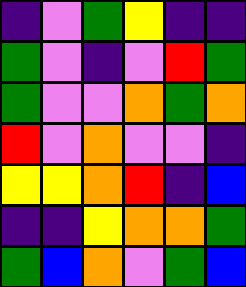[["indigo", "violet", "green", "yellow", "indigo", "indigo"], ["green", "violet", "indigo", "violet", "red", "green"], ["green", "violet", "violet", "orange", "green", "orange"], ["red", "violet", "orange", "violet", "violet", "indigo"], ["yellow", "yellow", "orange", "red", "indigo", "blue"], ["indigo", "indigo", "yellow", "orange", "orange", "green"], ["green", "blue", "orange", "violet", "green", "blue"]]